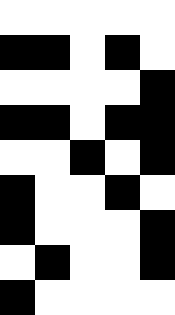[["white", "white", "white", "white", "white"], ["black", "black", "white", "black", "white"], ["white", "white", "white", "white", "black"], ["black", "black", "white", "black", "black"], ["white", "white", "black", "white", "black"], ["black", "white", "white", "black", "white"], ["black", "white", "white", "white", "black"], ["white", "black", "white", "white", "black"], ["black", "white", "white", "white", "white"]]